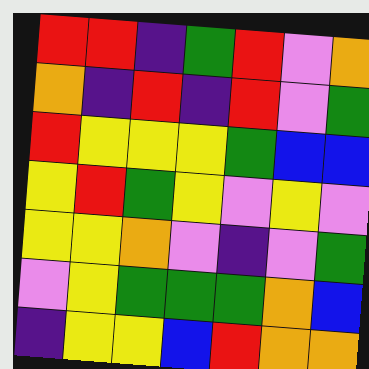[["red", "red", "indigo", "green", "red", "violet", "orange"], ["orange", "indigo", "red", "indigo", "red", "violet", "green"], ["red", "yellow", "yellow", "yellow", "green", "blue", "blue"], ["yellow", "red", "green", "yellow", "violet", "yellow", "violet"], ["yellow", "yellow", "orange", "violet", "indigo", "violet", "green"], ["violet", "yellow", "green", "green", "green", "orange", "blue"], ["indigo", "yellow", "yellow", "blue", "red", "orange", "orange"]]